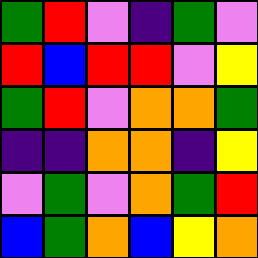[["green", "red", "violet", "indigo", "green", "violet"], ["red", "blue", "red", "red", "violet", "yellow"], ["green", "red", "violet", "orange", "orange", "green"], ["indigo", "indigo", "orange", "orange", "indigo", "yellow"], ["violet", "green", "violet", "orange", "green", "red"], ["blue", "green", "orange", "blue", "yellow", "orange"]]